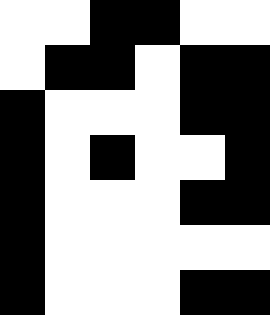[["white", "white", "black", "black", "white", "white"], ["white", "black", "black", "white", "black", "black"], ["black", "white", "white", "white", "black", "black"], ["black", "white", "black", "white", "white", "black"], ["black", "white", "white", "white", "black", "black"], ["black", "white", "white", "white", "white", "white"], ["black", "white", "white", "white", "black", "black"]]